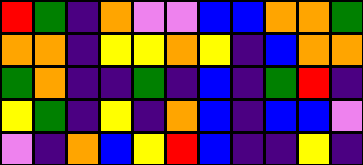[["red", "green", "indigo", "orange", "violet", "violet", "blue", "blue", "orange", "orange", "green"], ["orange", "orange", "indigo", "yellow", "yellow", "orange", "yellow", "indigo", "blue", "orange", "orange"], ["green", "orange", "indigo", "indigo", "green", "indigo", "blue", "indigo", "green", "red", "indigo"], ["yellow", "green", "indigo", "yellow", "indigo", "orange", "blue", "indigo", "blue", "blue", "violet"], ["violet", "indigo", "orange", "blue", "yellow", "red", "blue", "indigo", "indigo", "yellow", "indigo"]]